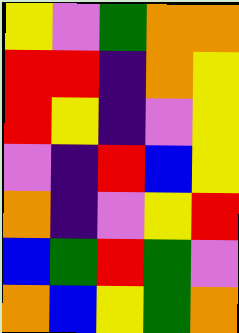[["yellow", "violet", "green", "orange", "orange"], ["red", "red", "indigo", "orange", "yellow"], ["red", "yellow", "indigo", "violet", "yellow"], ["violet", "indigo", "red", "blue", "yellow"], ["orange", "indigo", "violet", "yellow", "red"], ["blue", "green", "red", "green", "violet"], ["orange", "blue", "yellow", "green", "orange"]]